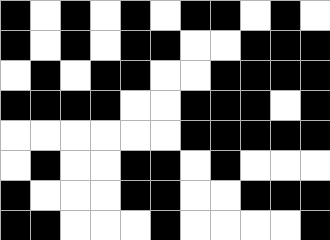[["black", "white", "black", "white", "black", "white", "black", "black", "white", "black", "white"], ["black", "white", "black", "white", "black", "black", "white", "white", "black", "black", "black"], ["white", "black", "white", "black", "black", "white", "white", "black", "black", "black", "black"], ["black", "black", "black", "black", "white", "white", "black", "black", "black", "white", "black"], ["white", "white", "white", "white", "white", "white", "black", "black", "black", "black", "black"], ["white", "black", "white", "white", "black", "black", "white", "black", "white", "white", "white"], ["black", "white", "white", "white", "black", "black", "white", "white", "black", "black", "black"], ["black", "black", "white", "white", "white", "black", "white", "white", "white", "white", "black"]]